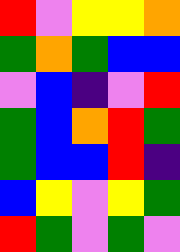[["red", "violet", "yellow", "yellow", "orange"], ["green", "orange", "green", "blue", "blue"], ["violet", "blue", "indigo", "violet", "red"], ["green", "blue", "orange", "red", "green"], ["green", "blue", "blue", "red", "indigo"], ["blue", "yellow", "violet", "yellow", "green"], ["red", "green", "violet", "green", "violet"]]